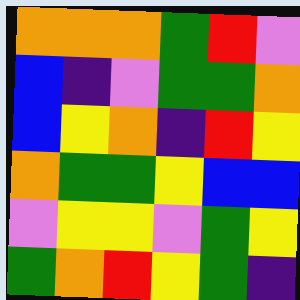[["orange", "orange", "orange", "green", "red", "violet"], ["blue", "indigo", "violet", "green", "green", "orange"], ["blue", "yellow", "orange", "indigo", "red", "yellow"], ["orange", "green", "green", "yellow", "blue", "blue"], ["violet", "yellow", "yellow", "violet", "green", "yellow"], ["green", "orange", "red", "yellow", "green", "indigo"]]